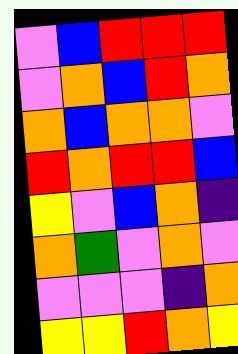[["violet", "blue", "red", "red", "red"], ["violet", "orange", "blue", "red", "orange"], ["orange", "blue", "orange", "orange", "violet"], ["red", "orange", "red", "red", "blue"], ["yellow", "violet", "blue", "orange", "indigo"], ["orange", "green", "violet", "orange", "violet"], ["violet", "violet", "violet", "indigo", "orange"], ["yellow", "yellow", "red", "orange", "yellow"]]